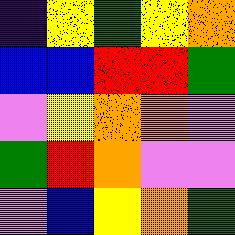[["indigo", "yellow", "green", "yellow", "orange"], ["blue", "blue", "red", "red", "green"], ["violet", "yellow", "orange", "orange", "violet"], ["green", "red", "orange", "violet", "violet"], ["violet", "blue", "yellow", "orange", "green"]]